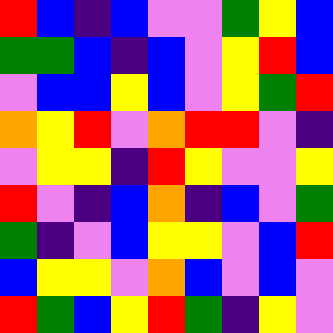[["red", "blue", "indigo", "blue", "violet", "violet", "green", "yellow", "blue"], ["green", "green", "blue", "indigo", "blue", "violet", "yellow", "red", "blue"], ["violet", "blue", "blue", "yellow", "blue", "violet", "yellow", "green", "red"], ["orange", "yellow", "red", "violet", "orange", "red", "red", "violet", "indigo"], ["violet", "yellow", "yellow", "indigo", "red", "yellow", "violet", "violet", "yellow"], ["red", "violet", "indigo", "blue", "orange", "indigo", "blue", "violet", "green"], ["green", "indigo", "violet", "blue", "yellow", "yellow", "violet", "blue", "red"], ["blue", "yellow", "yellow", "violet", "orange", "blue", "violet", "blue", "violet"], ["red", "green", "blue", "yellow", "red", "green", "indigo", "yellow", "violet"]]